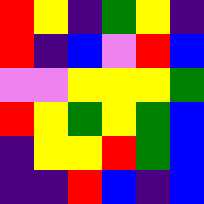[["red", "yellow", "indigo", "green", "yellow", "indigo"], ["red", "indigo", "blue", "violet", "red", "blue"], ["violet", "violet", "yellow", "yellow", "yellow", "green"], ["red", "yellow", "green", "yellow", "green", "blue"], ["indigo", "yellow", "yellow", "red", "green", "blue"], ["indigo", "indigo", "red", "blue", "indigo", "blue"]]